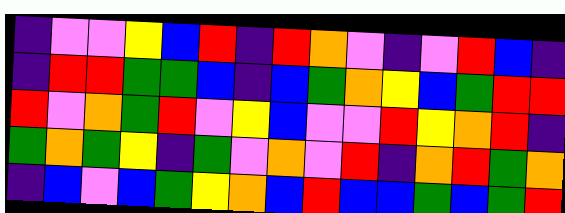[["indigo", "violet", "violet", "yellow", "blue", "red", "indigo", "red", "orange", "violet", "indigo", "violet", "red", "blue", "indigo"], ["indigo", "red", "red", "green", "green", "blue", "indigo", "blue", "green", "orange", "yellow", "blue", "green", "red", "red"], ["red", "violet", "orange", "green", "red", "violet", "yellow", "blue", "violet", "violet", "red", "yellow", "orange", "red", "indigo"], ["green", "orange", "green", "yellow", "indigo", "green", "violet", "orange", "violet", "red", "indigo", "orange", "red", "green", "orange"], ["indigo", "blue", "violet", "blue", "green", "yellow", "orange", "blue", "red", "blue", "blue", "green", "blue", "green", "red"]]